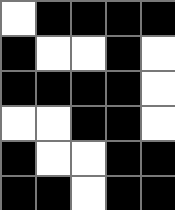[["white", "black", "black", "black", "black"], ["black", "white", "white", "black", "white"], ["black", "black", "black", "black", "white"], ["white", "white", "black", "black", "white"], ["black", "white", "white", "black", "black"], ["black", "black", "white", "black", "black"]]